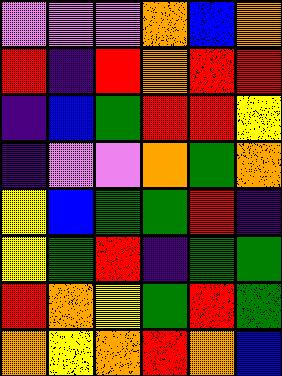[["violet", "violet", "violet", "orange", "blue", "orange"], ["red", "indigo", "red", "orange", "red", "red"], ["indigo", "blue", "green", "red", "red", "yellow"], ["indigo", "violet", "violet", "orange", "green", "orange"], ["yellow", "blue", "green", "green", "red", "indigo"], ["yellow", "green", "red", "indigo", "green", "green"], ["red", "orange", "yellow", "green", "red", "green"], ["orange", "yellow", "orange", "red", "orange", "blue"]]